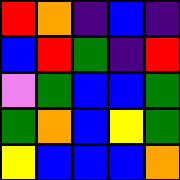[["red", "orange", "indigo", "blue", "indigo"], ["blue", "red", "green", "indigo", "red"], ["violet", "green", "blue", "blue", "green"], ["green", "orange", "blue", "yellow", "green"], ["yellow", "blue", "blue", "blue", "orange"]]